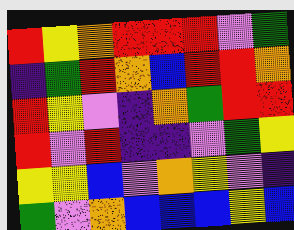[["red", "yellow", "orange", "red", "red", "red", "violet", "green"], ["indigo", "green", "red", "orange", "blue", "red", "red", "orange"], ["red", "yellow", "violet", "indigo", "orange", "green", "red", "red"], ["red", "violet", "red", "indigo", "indigo", "violet", "green", "yellow"], ["yellow", "yellow", "blue", "violet", "orange", "yellow", "violet", "indigo"], ["green", "violet", "orange", "blue", "blue", "blue", "yellow", "blue"]]